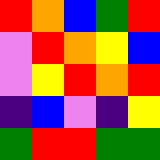[["red", "orange", "blue", "green", "red"], ["violet", "red", "orange", "yellow", "blue"], ["violet", "yellow", "red", "orange", "red"], ["indigo", "blue", "violet", "indigo", "yellow"], ["green", "red", "red", "green", "green"]]